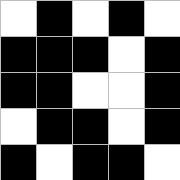[["white", "black", "white", "black", "white"], ["black", "black", "black", "white", "black"], ["black", "black", "white", "white", "black"], ["white", "black", "black", "white", "black"], ["black", "white", "black", "black", "white"]]